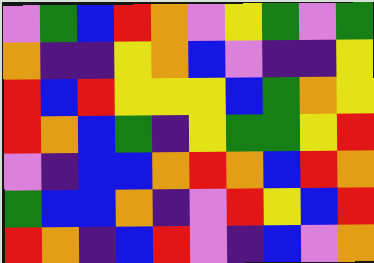[["violet", "green", "blue", "red", "orange", "violet", "yellow", "green", "violet", "green"], ["orange", "indigo", "indigo", "yellow", "orange", "blue", "violet", "indigo", "indigo", "yellow"], ["red", "blue", "red", "yellow", "yellow", "yellow", "blue", "green", "orange", "yellow"], ["red", "orange", "blue", "green", "indigo", "yellow", "green", "green", "yellow", "red"], ["violet", "indigo", "blue", "blue", "orange", "red", "orange", "blue", "red", "orange"], ["green", "blue", "blue", "orange", "indigo", "violet", "red", "yellow", "blue", "red"], ["red", "orange", "indigo", "blue", "red", "violet", "indigo", "blue", "violet", "orange"]]